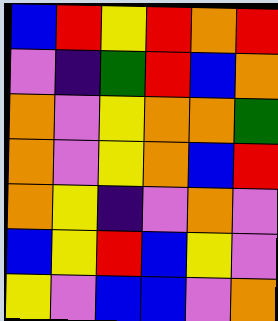[["blue", "red", "yellow", "red", "orange", "red"], ["violet", "indigo", "green", "red", "blue", "orange"], ["orange", "violet", "yellow", "orange", "orange", "green"], ["orange", "violet", "yellow", "orange", "blue", "red"], ["orange", "yellow", "indigo", "violet", "orange", "violet"], ["blue", "yellow", "red", "blue", "yellow", "violet"], ["yellow", "violet", "blue", "blue", "violet", "orange"]]